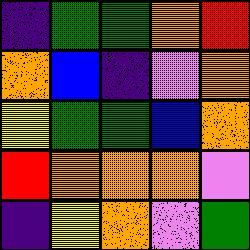[["indigo", "green", "green", "orange", "red"], ["orange", "blue", "indigo", "violet", "orange"], ["yellow", "green", "green", "blue", "orange"], ["red", "orange", "orange", "orange", "violet"], ["indigo", "yellow", "orange", "violet", "green"]]